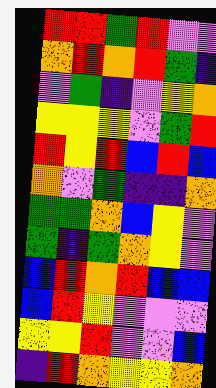[["red", "red", "green", "red", "violet", "violet"], ["orange", "red", "orange", "red", "green", "indigo"], ["violet", "green", "indigo", "violet", "yellow", "orange"], ["yellow", "yellow", "yellow", "violet", "green", "red"], ["red", "yellow", "red", "blue", "red", "blue"], ["orange", "violet", "green", "indigo", "indigo", "orange"], ["green", "green", "orange", "blue", "yellow", "violet"], ["green", "indigo", "green", "orange", "yellow", "violet"], ["blue", "red", "orange", "red", "blue", "blue"], ["blue", "red", "yellow", "violet", "violet", "violet"], ["yellow", "yellow", "red", "violet", "violet", "blue"], ["indigo", "red", "orange", "yellow", "yellow", "orange"]]